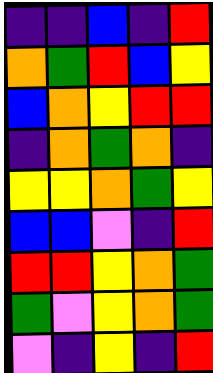[["indigo", "indigo", "blue", "indigo", "red"], ["orange", "green", "red", "blue", "yellow"], ["blue", "orange", "yellow", "red", "red"], ["indigo", "orange", "green", "orange", "indigo"], ["yellow", "yellow", "orange", "green", "yellow"], ["blue", "blue", "violet", "indigo", "red"], ["red", "red", "yellow", "orange", "green"], ["green", "violet", "yellow", "orange", "green"], ["violet", "indigo", "yellow", "indigo", "red"]]